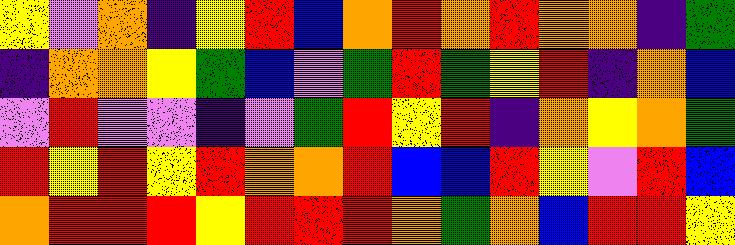[["yellow", "violet", "orange", "indigo", "yellow", "red", "blue", "orange", "red", "orange", "red", "orange", "orange", "indigo", "green"], ["indigo", "orange", "orange", "yellow", "green", "blue", "violet", "green", "red", "green", "yellow", "red", "indigo", "orange", "blue"], ["violet", "red", "violet", "violet", "indigo", "violet", "green", "red", "yellow", "red", "indigo", "orange", "yellow", "orange", "green"], ["red", "yellow", "red", "yellow", "red", "orange", "orange", "red", "blue", "blue", "red", "yellow", "violet", "red", "blue"], ["orange", "red", "red", "red", "yellow", "red", "red", "red", "orange", "green", "orange", "blue", "red", "red", "yellow"]]